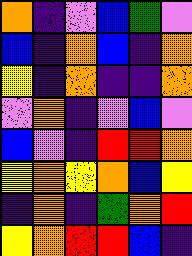[["orange", "indigo", "violet", "blue", "green", "violet"], ["blue", "indigo", "orange", "blue", "indigo", "orange"], ["yellow", "indigo", "orange", "indigo", "indigo", "orange"], ["violet", "orange", "indigo", "violet", "blue", "violet"], ["blue", "violet", "indigo", "red", "red", "orange"], ["yellow", "orange", "yellow", "orange", "blue", "yellow"], ["indigo", "orange", "indigo", "green", "orange", "red"], ["yellow", "orange", "red", "red", "blue", "indigo"]]